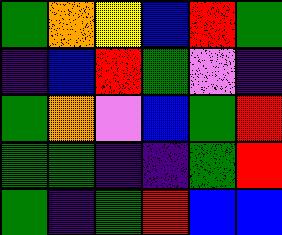[["green", "orange", "yellow", "blue", "red", "green"], ["indigo", "blue", "red", "green", "violet", "indigo"], ["green", "orange", "violet", "blue", "green", "red"], ["green", "green", "indigo", "indigo", "green", "red"], ["green", "indigo", "green", "red", "blue", "blue"]]